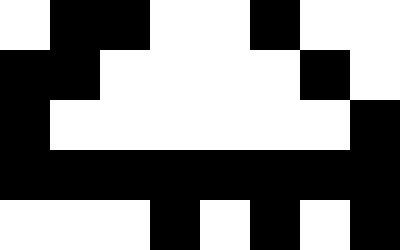[["white", "black", "black", "white", "white", "black", "white", "white"], ["black", "black", "white", "white", "white", "white", "black", "white"], ["black", "white", "white", "white", "white", "white", "white", "black"], ["black", "black", "black", "black", "black", "black", "black", "black"], ["white", "white", "white", "black", "white", "black", "white", "black"]]